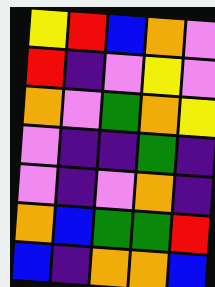[["yellow", "red", "blue", "orange", "violet"], ["red", "indigo", "violet", "yellow", "violet"], ["orange", "violet", "green", "orange", "yellow"], ["violet", "indigo", "indigo", "green", "indigo"], ["violet", "indigo", "violet", "orange", "indigo"], ["orange", "blue", "green", "green", "red"], ["blue", "indigo", "orange", "orange", "blue"]]